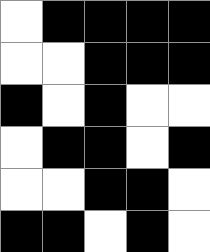[["white", "black", "black", "black", "black"], ["white", "white", "black", "black", "black"], ["black", "white", "black", "white", "white"], ["white", "black", "black", "white", "black"], ["white", "white", "black", "black", "white"], ["black", "black", "white", "black", "white"]]